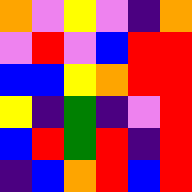[["orange", "violet", "yellow", "violet", "indigo", "orange"], ["violet", "red", "violet", "blue", "red", "red"], ["blue", "blue", "yellow", "orange", "red", "red"], ["yellow", "indigo", "green", "indigo", "violet", "red"], ["blue", "red", "green", "red", "indigo", "red"], ["indigo", "blue", "orange", "red", "blue", "red"]]